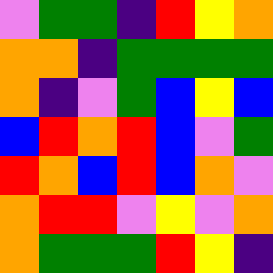[["violet", "green", "green", "indigo", "red", "yellow", "orange"], ["orange", "orange", "indigo", "green", "green", "green", "green"], ["orange", "indigo", "violet", "green", "blue", "yellow", "blue"], ["blue", "red", "orange", "red", "blue", "violet", "green"], ["red", "orange", "blue", "red", "blue", "orange", "violet"], ["orange", "red", "red", "violet", "yellow", "violet", "orange"], ["orange", "green", "green", "green", "red", "yellow", "indigo"]]